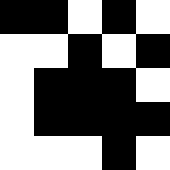[["black", "black", "white", "black", "white"], ["white", "white", "black", "white", "black"], ["white", "black", "black", "black", "white"], ["white", "black", "black", "black", "black"], ["white", "white", "white", "black", "white"]]